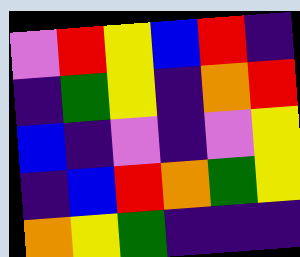[["violet", "red", "yellow", "blue", "red", "indigo"], ["indigo", "green", "yellow", "indigo", "orange", "red"], ["blue", "indigo", "violet", "indigo", "violet", "yellow"], ["indigo", "blue", "red", "orange", "green", "yellow"], ["orange", "yellow", "green", "indigo", "indigo", "indigo"]]